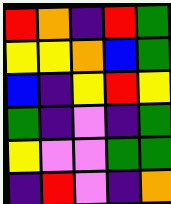[["red", "orange", "indigo", "red", "green"], ["yellow", "yellow", "orange", "blue", "green"], ["blue", "indigo", "yellow", "red", "yellow"], ["green", "indigo", "violet", "indigo", "green"], ["yellow", "violet", "violet", "green", "green"], ["indigo", "red", "violet", "indigo", "orange"]]